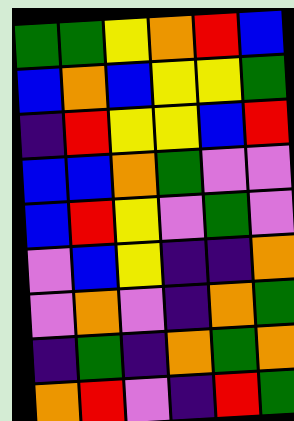[["green", "green", "yellow", "orange", "red", "blue"], ["blue", "orange", "blue", "yellow", "yellow", "green"], ["indigo", "red", "yellow", "yellow", "blue", "red"], ["blue", "blue", "orange", "green", "violet", "violet"], ["blue", "red", "yellow", "violet", "green", "violet"], ["violet", "blue", "yellow", "indigo", "indigo", "orange"], ["violet", "orange", "violet", "indigo", "orange", "green"], ["indigo", "green", "indigo", "orange", "green", "orange"], ["orange", "red", "violet", "indigo", "red", "green"]]